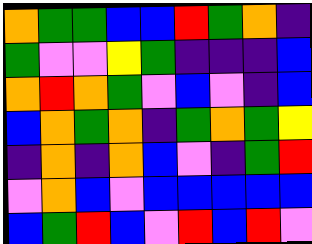[["orange", "green", "green", "blue", "blue", "red", "green", "orange", "indigo"], ["green", "violet", "violet", "yellow", "green", "indigo", "indigo", "indigo", "blue"], ["orange", "red", "orange", "green", "violet", "blue", "violet", "indigo", "blue"], ["blue", "orange", "green", "orange", "indigo", "green", "orange", "green", "yellow"], ["indigo", "orange", "indigo", "orange", "blue", "violet", "indigo", "green", "red"], ["violet", "orange", "blue", "violet", "blue", "blue", "blue", "blue", "blue"], ["blue", "green", "red", "blue", "violet", "red", "blue", "red", "violet"]]